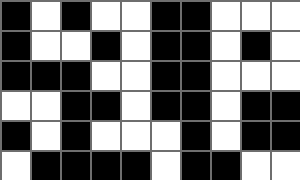[["black", "white", "black", "white", "white", "black", "black", "white", "white", "white"], ["black", "white", "white", "black", "white", "black", "black", "white", "black", "white"], ["black", "black", "black", "white", "white", "black", "black", "white", "white", "white"], ["white", "white", "black", "black", "white", "black", "black", "white", "black", "black"], ["black", "white", "black", "white", "white", "white", "black", "white", "black", "black"], ["white", "black", "black", "black", "black", "white", "black", "black", "white", "white"]]